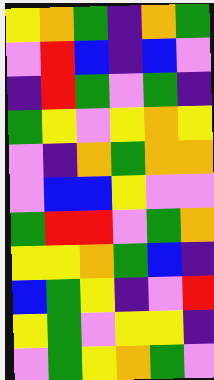[["yellow", "orange", "green", "indigo", "orange", "green"], ["violet", "red", "blue", "indigo", "blue", "violet"], ["indigo", "red", "green", "violet", "green", "indigo"], ["green", "yellow", "violet", "yellow", "orange", "yellow"], ["violet", "indigo", "orange", "green", "orange", "orange"], ["violet", "blue", "blue", "yellow", "violet", "violet"], ["green", "red", "red", "violet", "green", "orange"], ["yellow", "yellow", "orange", "green", "blue", "indigo"], ["blue", "green", "yellow", "indigo", "violet", "red"], ["yellow", "green", "violet", "yellow", "yellow", "indigo"], ["violet", "green", "yellow", "orange", "green", "violet"]]